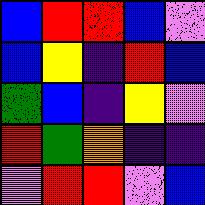[["blue", "red", "red", "blue", "violet"], ["blue", "yellow", "indigo", "red", "blue"], ["green", "blue", "indigo", "yellow", "violet"], ["red", "green", "orange", "indigo", "indigo"], ["violet", "red", "red", "violet", "blue"]]